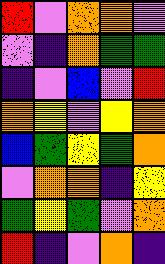[["red", "violet", "orange", "orange", "violet"], ["violet", "indigo", "orange", "green", "green"], ["indigo", "violet", "blue", "violet", "red"], ["orange", "yellow", "violet", "yellow", "orange"], ["blue", "green", "yellow", "green", "orange"], ["violet", "orange", "orange", "indigo", "yellow"], ["green", "yellow", "green", "violet", "orange"], ["red", "indigo", "violet", "orange", "indigo"]]